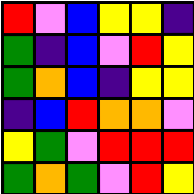[["red", "violet", "blue", "yellow", "yellow", "indigo"], ["green", "indigo", "blue", "violet", "red", "yellow"], ["green", "orange", "blue", "indigo", "yellow", "yellow"], ["indigo", "blue", "red", "orange", "orange", "violet"], ["yellow", "green", "violet", "red", "red", "red"], ["green", "orange", "green", "violet", "red", "yellow"]]